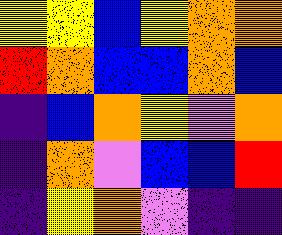[["yellow", "yellow", "blue", "yellow", "orange", "orange"], ["red", "orange", "blue", "blue", "orange", "blue"], ["indigo", "blue", "orange", "yellow", "violet", "orange"], ["indigo", "orange", "violet", "blue", "blue", "red"], ["indigo", "yellow", "orange", "violet", "indigo", "indigo"]]